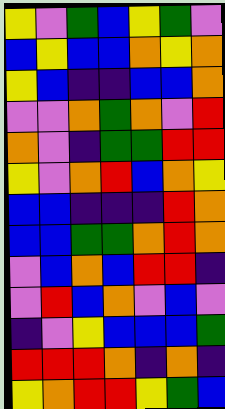[["yellow", "violet", "green", "blue", "yellow", "green", "violet"], ["blue", "yellow", "blue", "blue", "orange", "yellow", "orange"], ["yellow", "blue", "indigo", "indigo", "blue", "blue", "orange"], ["violet", "violet", "orange", "green", "orange", "violet", "red"], ["orange", "violet", "indigo", "green", "green", "red", "red"], ["yellow", "violet", "orange", "red", "blue", "orange", "yellow"], ["blue", "blue", "indigo", "indigo", "indigo", "red", "orange"], ["blue", "blue", "green", "green", "orange", "red", "orange"], ["violet", "blue", "orange", "blue", "red", "red", "indigo"], ["violet", "red", "blue", "orange", "violet", "blue", "violet"], ["indigo", "violet", "yellow", "blue", "blue", "blue", "green"], ["red", "red", "red", "orange", "indigo", "orange", "indigo"], ["yellow", "orange", "red", "red", "yellow", "green", "blue"]]